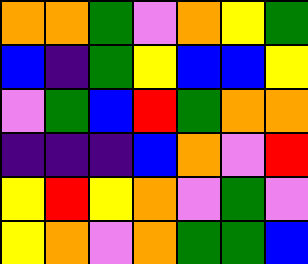[["orange", "orange", "green", "violet", "orange", "yellow", "green"], ["blue", "indigo", "green", "yellow", "blue", "blue", "yellow"], ["violet", "green", "blue", "red", "green", "orange", "orange"], ["indigo", "indigo", "indigo", "blue", "orange", "violet", "red"], ["yellow", "red", "yellow", "orange", "violet", "green", "violet"], ["yellow", "orange", "violet", "orange", "green", "green", "blue"]]